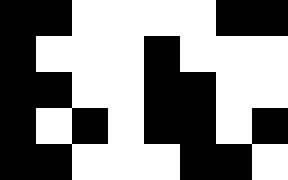[["black", "black", "white", "white", "white", "white", "black", "black"], ["black", "white", "white", "white", "black", "white", "white", "white"], ["black", "black", "white", "white", "black", "black", "white", "white"], ["black", "white", "black", "white", "black", "black", "white", "black"], ["black", "black", "white", "white", "white", "black", "black", "white"]]